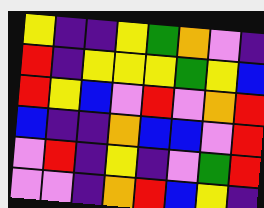[["yellow", "indigo", "indigo", "yellow", "green", "orange", "violet", "indigo"], ["red", "indigo", "yellow", "yellow", "yellow", "green", "yellow", "blue"], ["red", "yellow", "blue", "violet", "red", "violet", "orange", "red"], ["blue", "indigo", "indigo", "orange", "blue", "blue", "violet", "red"], ["violet", "red", "indigo", "yellow", "indigo", "violet", "green", "red"], ["violet", "violet", "indigo", "orange", "red", "blue", "yellow", "indigo"]]